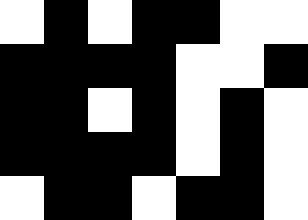[["white", "black", "white", "black", "black", "white", "white"], ["black", "black", "black", "black", "white", "white", "black"], ["black", "black", "white", "black", "white", "black", "white"], ["black", "black", "black", "black", "white", "black", "white"], ["white", "black", "black", "white", "black", "black", "white"]]